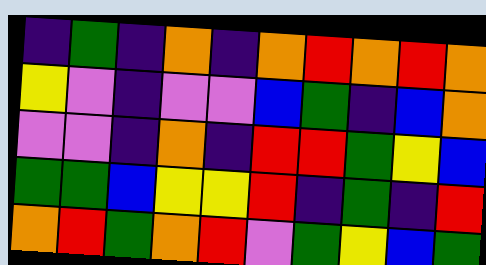[["indigo", "green", "indigo", "orange", "indigo", "orange", "red", "orange", "red", "orange"], ["yellow", "violet", "indigo", "violet", "violet", "blue", "green", "indigo", "blue", "orange"], ["violet", "violet", "indigo", "orange", "indigo", "red", "red", "green", "yellow", "blue"], ["green", "green", "blue", "yellow", "yellow", "red", "indigo", "green", "indigo", "red"], ["orange", "red", "green", "orange", "red", "violet", "green", "yellow", "blue", "green"]]